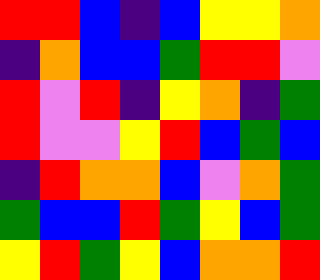[["red", "red", "blue", "indigo", "blue", "yellow", "yellow", "orange"], ["indigo", "orange", "blue", "blue", "green", "red", "red", "violet"], ["red", "violet", "red", "indigo", "yellow", "orange", "indigo", "green"], ["red", "violet", "violet", "yellow", "red", "blue", "green", "blue"], ["indigo", "red", "orange", "orange", "blue", "violet", "orange", "green"], ["green", "blue", "blue", "red", "green", "yellow", "blue", "green"], ["yellow", "red", "green", "yellow", "blue", "orange", "orange", "red"]]